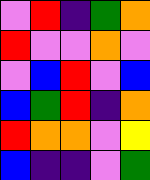[["violet", "red", "indigo", "green", "orange"], ["red", "violet", "violet", "orange", "violet"], ["violet", "blue", "red", "violet", "blue"], ["blue", "green", "red", "indigo", "orange"], ["red", "orange", "orange", "violet", "yellow"], ["blue", "indigo", "indigo", "violet", "green"]]